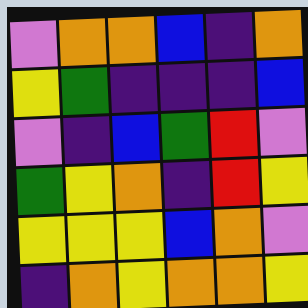[["violet", "orange", "orange", "blue", "indigo", "orange"], ["yellow", "green", "indigo", "indigo", "indigo", "blue"], ["violet", "indigo", "blue", "green", "red", "violet"], ["green", "yellow", "orange", "indigo", "red", "yellow"], ["yellow", "yellow", "yellow", "blue", "orange", "violet"], ["indigo", "orange", "yellow", "orange", "orange", "yellow"]]